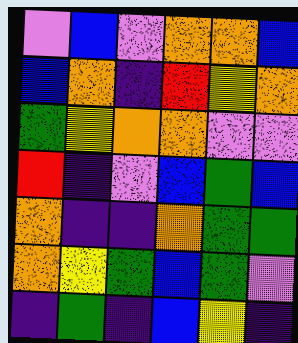[["violet", "blue", "violet", "orange", "orange", "blue"], ["blue", "orange", "indigo", "red", "yellow", "orange"], ["green", "yellow", "orange", "orange", "violet", "violet"], ["red", "indigo", "violet", "blue", "green", "blue"], ["orange", "indigo", "indigo", "orange", "green", "green"], ["orange", "yellow", "green", "blue", "green", "violet"], ["indigo", "green", "indigo", "blue", "yellow", "indigo"]]